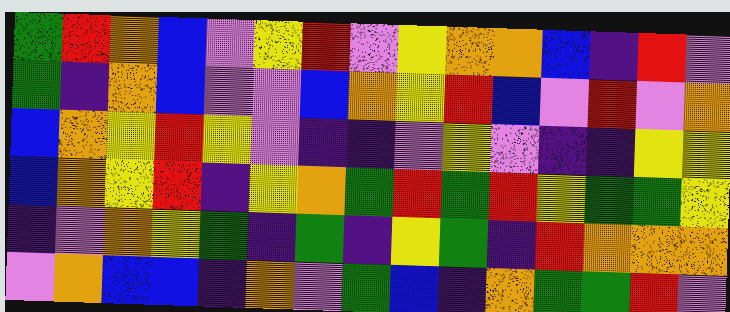[["green", "red", "orange", "blue", "violet", "yellow", "red", "violet", "yellow", "orange", "orange", "blue", "indigo", "red", "violet"], ["green", "indigo", "orange", "blue", "violet", "violet", "blue", "orange", "yellow", "red", "blue", "violet", "red", "violet", "orange"], ["blue", "orange", "yellow", "red", "yellow", "violet", "indigo", "indigo", "violet", "yellow", "violet", "indigo", "indigo", "yellow", "yellow"], ["blue", "orange", "yellow", "red", "indigo", "yellow", "orange", "green", "red", "green", "red", "yellow", "green", "green", "yellow"], ["indigo", "violet", "orange", "yellow", "green", "indigo", "green", "indigo", "yellow", "green", "indigo", "red", "orange", "orange", "orange"], ["violet", "orange", "blue", "blue", "indigo", "orange", "violet", "green", "blue", "indigo", "orange", "green", "green", "red", "violet"]]